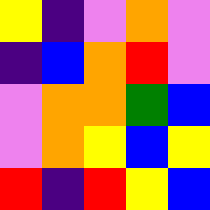[["yellow", "indigo", "violet", "orange", "violet"], ["indigo", "blue", "orange", "red", "violet"], ["violet", "orange", "orange", "green", "blue"], ["violet", "orange", "yellow", "blue", "yellow"], ["red", "indigo", "red", "yellow", "blue"]]